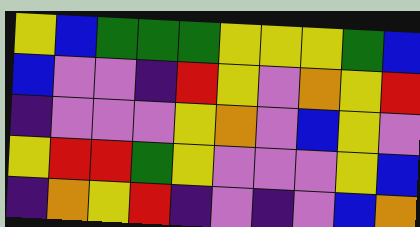[["yellow", "blue", "green", "green", "green", "yellow", "yellow", "yellow", "green", "blue"], ["blue", "violet", "violet", "indigo", "red", "yellow", "violet", "orange", "yellow", "red"], ["indigo", "violet", "violet", "violet", "yellow", "orange", "violet", "blue", "yellow", "violet"], ["yellow", "red", "red", "green", "yellow", "violet", "violet", "violet", "yellow", "blue"], ["indigo", "orange", "yellow", "red", "indigo", "violet", "indigo", "violet", "blue", "orange"]]